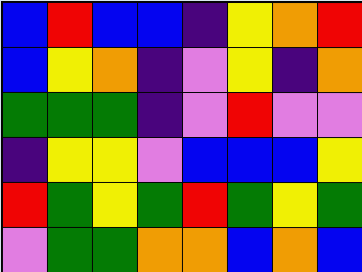[["blue", "red", "blue", "blue", "indigo", "yellow", "orange", "red"], ["blue", "yellow", "orange", "indigo", "violet", "yellow", "indigo", "orange"], ["green", "green", "green", "indigo", "violet", "red", "violet", "violet"], ["indigo", "yellow", "yellow", "violet", "blue", "blue", "blue", "yellow"], ["red", "green", "yellow", "green", "red", "green", "yellow", "green"], ["violet", "green", "green", "orange", "orange", "blue", "orange", "blue"]]